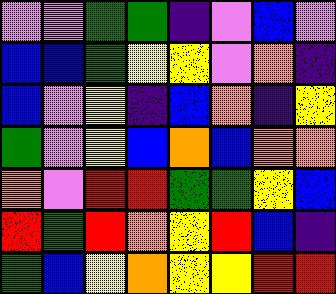[["violet", "violet", "green", "green", "indigo", "violet", "blue", "violet"], ["blue", "blue", "green", "yellow", "yellow", "violet", "orange", "indigo"], ["blue", "violet", "yellow", "indigo", "blue", "orange", "indigo", "yellow"], ["green", "violet", "yellow", "blue", "orange", "blue", "orange", "orange"], ["orange", "violet", "red", "red", "green", "green", "yellow", "blue"], ["red", "green", "red", "orange", "yellow", "red", "blue", "indigo"], ["green", "blue", "yellow", "orange", "yellow", "yellow", "red", "red"]]